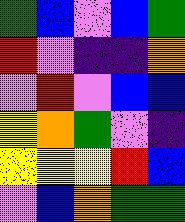[["green", "blue", "violet", "blue", "green"], ["red", "violet", "indigo", "indigo", "orange"], ["violet", "red", "violet", "blue", "blue"], ["yellow", "orange", "green", "violet", "indigo"], ["yellow", "yellow", "yellow", "red", "blue"], ["violet", "blue", "orange", "green", "green"]]